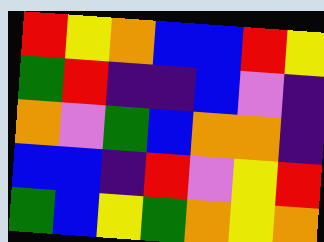[["red", "yellow", "orange", "blue", "blue", "red", "yellow"], ["green", "red", "indigo", "indigo", "blue", "violet", "indigo"], ["orange", "violet", "green", "blue", "orange", "orange", "indigo"], ["blue", "blue", "indigo", "red", "violet", "yellow", "red"], ["green", "blue", "yellow", "green", "orange", "yellow", "orange"]]